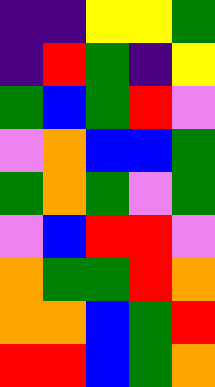[["indigo", "indigo", "yellow", "yellow", "green"], ["indigo", "red", "green", "indigo", "yellow"], ["green", "blue", "green", "red", "violet"], ["violet", "orange", "blue", "blue", "green"], ["green", "orange", "green", "violet", "green"], ["violet", "blue", "red", "red", "violet"], ["orange", "green", "green", "red", "orange"], ["orange", "orange", "blue", "green", "red"], ["red", "red", "blue", "green", "orange"]]